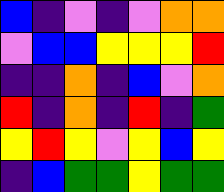[["blue", "indigo", "violet", "indigo", "violet", "orange", "orange"], ["violet", "blue", "blue", "yellow", "yellow", "yellow", "red"], ["indigo", "indigo", "orange", "indigo", "blue", "violet", "orange"], ["red", "indigo", "orange", "indigo", "red", "indigo", "green"], ["yellow", "red", "yellow", "violet", "yellow", "blue", "yellow"], ["indigo", "blue", "green", "green", "yellow", "green", "green"]]